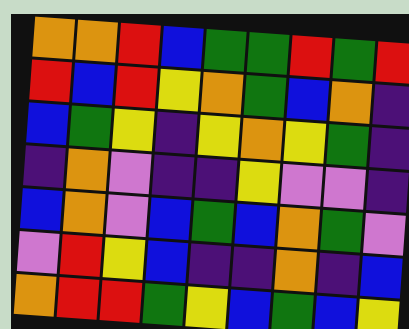[["orange", "orange", "red", "blue", "green", "green", "red", "green", "red"], ["red", "blue", "red", "yellow", "orange", "green", "blue", "orange", "indigo"], ["blue", "green", "yellow", "indigo", "yellow", "orange", "yellow", "green", "indigo"], ["indigo", "orange", "violet", "indigo", "indigo", "yellow", "violet", "violet", "indigo"], ["blue", "orange", "violet", "blue", "green", "blue", "orange", "green", "violet"], ["violet", "red", "yellow", "blue", "indigo", "indigo", "orange", "indigo", "blue"], ["orange", "red", "red", "green", "yellow", "blue", "green", "blue", "yellow"]]